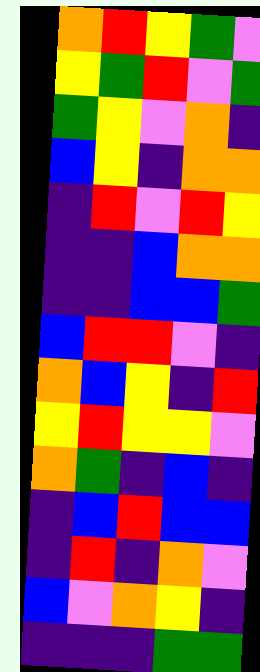[["orange", "red", "yellow", "green", "violet"], ["yellow", "green", "red", "violet", "green"], ["green", "yellow", "violet", "orange", "indigo"], ["blue", "yellow", "indigo", "orange", "orange"], ["indigo", "red", "violet", "red", "yellow"], ["indigo", "indigo", "blue", "orange", "orange"], ["indigo", "indigo", "blue", "blue", "green"], ["blue", "red", "red", "violet", "indigo"], ["orange", "blue", "yellow", "indigo", "red"], ["yellow", "red", "yellow", "yellow", "violet"], ["orange", "green", "indigo", "blue", "indigo"], ["indigo", "blue", "red", "blue", "blue"], ["indigo", "red", "indigo", "orange", "violet"], ["blue", "violet", "orange", "yellow", "indigo"], ["indigo", "indigo", "indigo", "green", "green"]]